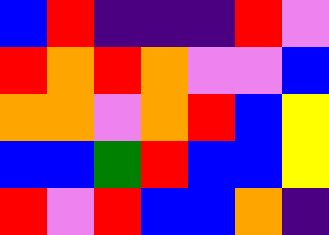[["blue", "red", "indigo", "indigo", "indigo", "red", "violet"], ["red", "orange", "red", "orange", "violet", "violet", "blue"], ["orange", "orange", "violet", "orange", "red", "blue", "yellow"], ["blue", "blue", "green", "red", "blue", "blue", "yellow"], ["red", "violet", "red", "blue", "blue", "orange", "indigo"]]